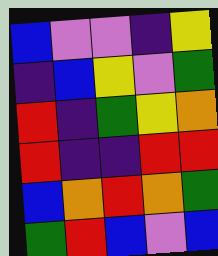[["blue", "violet", "violet", "indigo", "yellow"], ["indigo", "blue", "yellow", "violet", "green"], ["red", "indigo", "green", "yellow", "orange"], ["red", "indigo", "indigo", "red", "red"], ["blue", "orange", "red", "orange", "green"], ["green", "red", "blue", "violet", "blue"]]